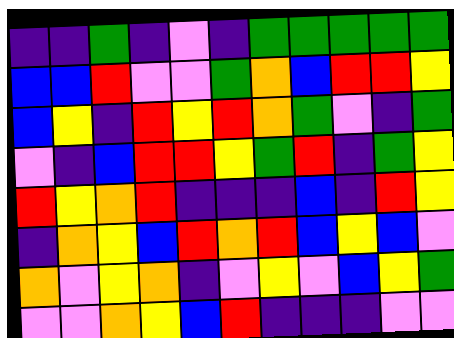[["indigo", "indigo", "green", "indigo", "violet", "indigo", "green", "green", "green", "green", "green"], ["blue", "blue", "red", "violet", "violet", "green", "orange", "blue", "red", "red", "yellow"], ["blue", "yellow", "indigo", "red", "yellow", "red", "orange", "green", "violet", "indigo", "green"], ["violet", "indigo", "blue", "red", "red", "yellow", "green", "red", "indigo", "green", "yellow"], ["red", "yellow", "orange", "red", "indigo", "indigo", "indigo", "blue", "indigo", "red", "yellow"], ["indigo", "orange", "yellow", "blue", "red", "orange", "red", "blue", "yellow", "blue", "violet"], ["orange", "violet", "yellow", "orange", "indigo", "violet", "yellow", "violet", "blue", "yellow", "green"], ["violet", "violet", "orange", "yellow", "blue", "red", "indigo", "indigo", "indigo", "violet", "violet"]]